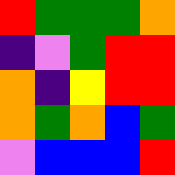[["red", "green", "green", "green", "orange"], ["indigo", "violet", "green", "red", "red"], ["orange", "indigo", "yellow", "red", "red"], ["orange", "green", "orange", "blue", "green"], ["violet", "blue", "blue", "blue", "red"]]